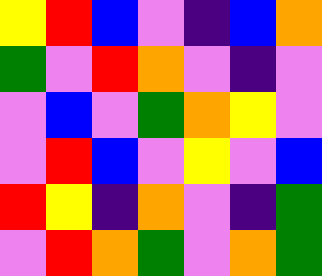[["yellow", "red", "blue", "violet", "indigo", "blue", "orange"], ["green", "violet", "red", "orange", "violet", "indigo", "violet"], ["violet", "blue", "violet", "green", "orange", "yellow", "violet"], ["violet", "red", "blue", "violet", "yellow", "violet", "blue"], ["red", "yellow", "indigo", "orange", "violet", "indigo", "green"], ["violet", "red", "orange", "green", "violet", "orange", "green"]]